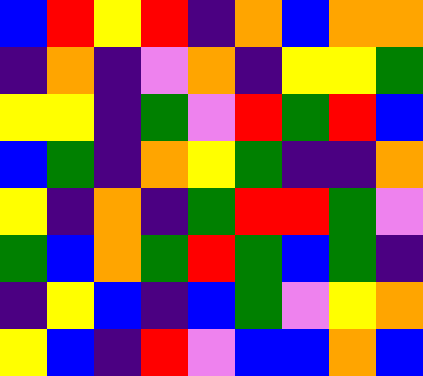[["blue", "red", "yellow", "red", "indigo", "orange", "blue", "orange", "orange"], ["indigo", "orange", "indigo", "violet", "orange", "indigo", "yellow", "yellow", "green"], ["yellow", "yellow", "indigo", "green", "violet", "red", "green", "red", "blue"], ["blue", "green", "indigo", "orange", "yellow", "green", "indigo", "indigo", "orange"], ["yellow", "indigo", "orange", "indigo", "green", "red", "red", "green", "violet"], ["green", "blue", "orange", "green", "red", "green", "blue", "green", "indigo"], ["indigo", "yellow", "blue", "indigo", "blue", "green", "violet", "yellow", "orange"], ["yellow", "blue", "indigo", "red", "violet", "blue", "blue", "orange", "blue"]]